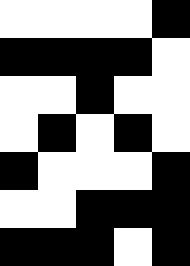[["white", "white", "white", "white", "black"], ["black", "black", "black", "black", "white"], ["white", "white", "black", "white", "white"], ["white", "black", "white", "black", "white"], ["black", "white", "white", "white", "black"], ["white", "white", "black", "black", "black"], ["black", "black", "black", "white", "black"]]